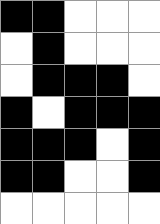[["black", "black", "white", "white", "white"], ["white", "black", "white", "white", "white"], ["white", "black", "black", "black", "white"], ["black", "white", "black", "black", "black"], ["black", "black", "black", "white", "black"], ["black", "black", "white", "white", "black"], ["white", "white", "white", "white", "white"]]